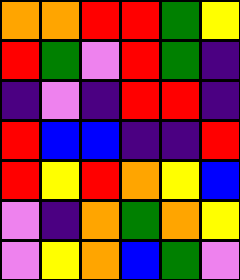[["orange", "orange", "red", "red", "green", "yellow"], ["red", "green", "violet", "red", "green", "indigo"], ["indigo", "violet", "indigo", "red", "red", "indigo"], ["red", "blue", "blue", "indigo", "indigo", "red"], ["red", "yellow", "red", "orange", "yellow", "blue"], ["violet", "indigo", "orange", "green", "orange", "yellow"], ["violet", "yellow", "orange", "blue", "green", "violet"]]